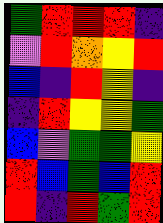[["green", "red", "red", "red", "indigo"], ["violet", "red", "orange", "yellow", "red"], ["blue", "indigo", "red", "yellow", "indigo"], ["indigo", "red", "yellow", "yellow", "green"], ["blue", "violet", "green", "green", "yellow"], ["red", "blue", "green", "blue", "red"], ["red", "indigo", "red", "green", "red"]]